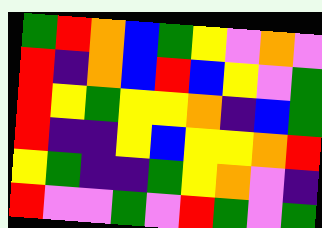[["green", "red", "orange", "blue", "green", "yellow", "violet", "orange", "violet"], ["red", "indigo", "orange", "blue", "red", "blue", "yellow", "violet", "green"], ["red", "yellow", "green", "yellow", "yellow", "orange", "indigo", "blue", "green"], ["red", "indigo", "indigo", "yellow", "blue", "yellow", "yellow", "orange", "red"], ["yellow", "green", "indigo", "indigo", "green", "yellow", "orange", "violet", "indigo"], ["red", "violet", "violet", "green", "violet", "red", "green", "violet", "green"]]